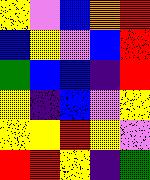[["yellow", "violet", "blue", "orange", "red"], ["blue", "yellow", "violet", "blue", "red"], ["green", "blue", "blue", "indigo", "red"], ["yellow", "indigo", "blue", "violet", "yellow"], ["yellow", "yellow", "red", "yellow", "violet"], ["red", "red", "yellow", "indigo", "green"]]